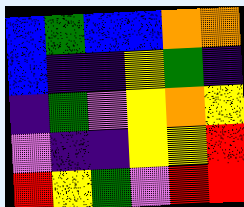[["blue", "green", "blue", "blue", "orange", "orange"], ["blue", "indigo", "indigo", "yellow", "green", "indigo"], ["indigo", "green", "violet", "yellow", "orange", "yellow"], ["violet", "indigo", "indigo", "yellow", "yellow", "red"], ["red", "yellow", "green", "violet", "red", "red"]]